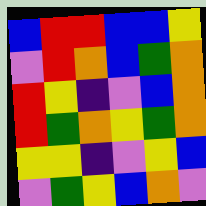[["blue", "red", "red", "blue", "blue", "yellow"], ["violet", "red", "orange", "blue", "green", "orange"], ["red", "yellow", "indigo", "violet", "blue", "orange"], ["red", "green", "orange", "yellow", "green", "orange"], ["yellow", "yellow", "indigo", "violet", "yellow", "blue"], ["violet", "green", "yellow", "blue", "orange", "violet"]]